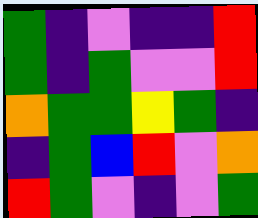[["green", "indigo", "violet", "indigo", "indigo", "red"], ["green", "indigo", "green", "violet", "violet", "red"], ["orange", "green", "green", "yellow", "green", "indigo"], ["indigo", "green", "blue", "red", "violet", "orange"], ["red", "green", "violet", "indigo", "violet", "green"]]